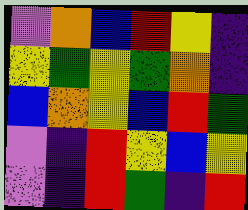[["violet", "orange", "blue", "red", "yellow", "indigo"], ["yellow", "green", "yellow", "green", "orange", "indigo"], ["blue", "orange", "yellow", "blue", "red", "green"], ["violet", "indigo", "red", "yellow", "blue", "yellow"], ["violet", "indigo", "red", "green", "indigo", "red"]]